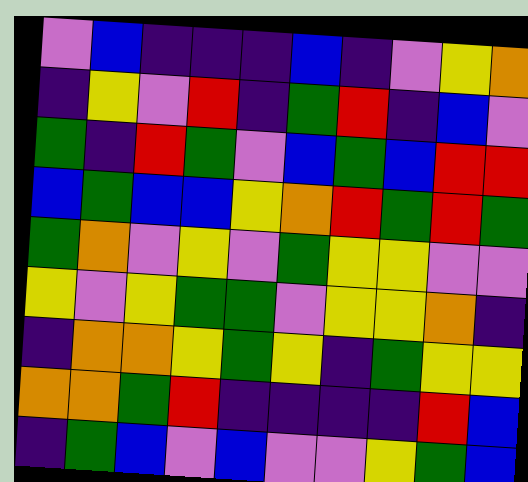[["violet", "blue", "indigo", "indigo", "indigo", "blue", "indigo", "violet", "yellow", "orange"], ["indigo", "yellow", "violet", "red", "indigo", "green", "red", "indigo", "blue", "violet"], ["green", "indigo", "red", "green", "violet", "blue", "green", "blue", "red", "red"], ["blue", "green", "blue", "blue", "yellow", "orange", "red", "green", "red", "green"], ["green", "orange", "violet", "yellow", "violet", "green", "yellow", "yellow", "violet", "violet"], ["yellow", "violet", "yellow", "green", "green", "violet", "yellow", "yellow", "orange", "indigo"], ["indigo", "orange", "orange", "yellow", "green", "yellow", "indigo", "green", "yellow", "yellow"], ["orange", "orange", "green", "red", "indigo", "indigo", "indigo", "indigo", "red", "blue"], ["indigo", "green", "blue", "violet", "blue", "violet", "violet", "yellow", "green", "blue"]]